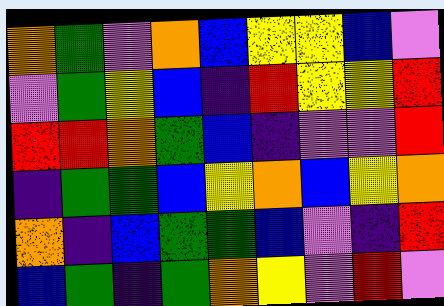[["orange", "green", "violet", "orange", "blue", "yellow", "yellow", "blue", "violet"], ["violet", "green", "yellow", "blue", "indigo", "red", "yellow", "yellow", "red"], ["red", "red", "orange", "green", "blue", "indigo", "violet", "violet", "red"], ["indigo", "green", "green", "blue", "yellow", "orange", "blue", "yellow", "orange"], ["orange", "indigo", "blue", "green", "green", "blue", "violet", "indigo", "red"], ["blue", "green", "indigo", "green", "orange", "yellow", "violet", "red", "violet"]]